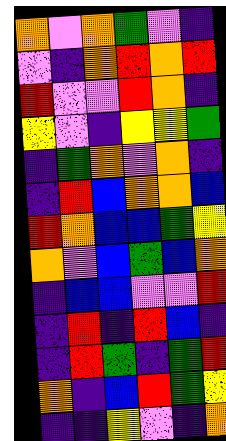[["orange", "violet", "orange", "green", "violet", "indigo"], ["violet", "indigo", "orange", "red", "orange", "red"], ["red", "violet", "violet", "red", "orange", "indigo"], ["yellow", "violet", "indigo", "yellow", "yellow", "green"], ["indigo", "green", "orange", "violet", "orange", "indigo"], ["indigo", "red", "blue", "orange", "orange", "blue"], ["red", "orange", "blue", "blue", "green", "yellow"], ["orange", "violet", "blue", "green", "blue", "orange"], ["indigo", "blue", "blue", "violet", "violet", "red"], ["indigo", "red", "indigo", "red", "blue", "indigo"], ["indigo", "red", "green", "indigo", "green", "red"], ["orange", "indigo", "blue", "red", "green", "yellow"], ["indigo", "indigo", "yellow", "violet", "indigo", "orange"]]